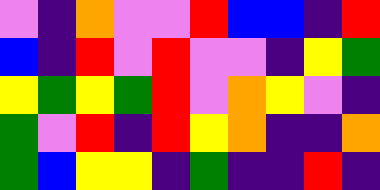[["violet", "indigo", "orange", "violet", "violet", "red", "blue", "blue", "indigo", "red"], ["blue", "indigo", "red", "violet", "red", "violet", "violet", "indigo", "yellow", "green"], ["yellow", "green", "yellow", "green", "red", "violet", "orange", "yellow", "violet", "indigo"], ["green", "violet", "red", "indigo", "red", "yellow", "orange", "indigo", "indigo", "orange"], ["green", "blue", "yellow", "yellow", "indigo", "green", "indigo", "indigo", "red", "indigo"]]